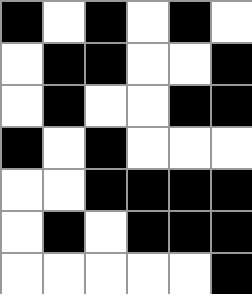[["black", "white", "black", "white", "black", "white"], ["white", "black", "black", "white", "white", "black"], ["white", "black", "white", "white", "black", "black"], ["black", "white", "black", "white", "white", "white"], ["white", "white", "black", "black", "black", "black"], ["white", "black", "white", "black", "black", "black"], ["white", "white", "white", "white", "white", "black"]]